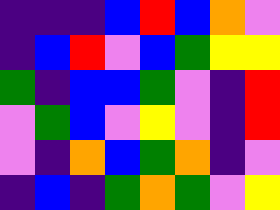[["indigo", "indigo", "indigo", "blue", "red", "blue", "orange", "violet"], ["indigo", "blue", "red", "violet", "blue", "green", "yellow", "yellow"], ["green", "indigo", "blue", "blue", "green", "violet", "indigo", "red"], ["violet", "green", "blue", "violet", "yellow", "violet", "indigo", "red"], ["violet", "indigo", "orange", "blue", "green", "orange", "indigo", "violet"], ["indigo", "blue", "indigo", "green", "orange", "green", "violet", "yellow"]]